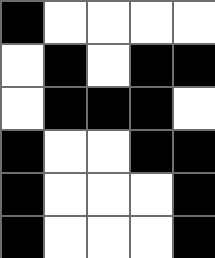[["black", "white", "white", "white", "white"], ["white", "black", "white", "black", "black"], ["white", "black", "black", "black", "white"], ["black", "white", "white", "black", "black"], ["black", "white", "white", "white", "black"], ["black", "white", "white", "white", "black"]]